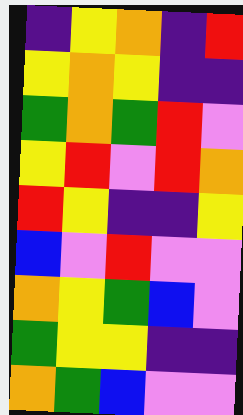[["indigo", "yellow", "orange", "indigo", "red"], ["yellow", "orange", "yellow", "indigo", "indigo"], ["green", "orange", "green", "red", "violet"], ["yellow", "red", "violet", "red", "orange"], ["red", "yellow", "indigo", "indigo", "yellow"], ["blue", "violet", "red", "violet", "violet"], ["orange", "yellow", "green", "blue", "violet"], ["green", "yellow", "yellow", "indigo", "indigo"], ["orange", "green", "blue", "violet", "violet"]]